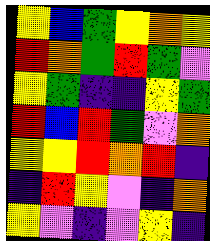[["yellow", "blue", "green", "yellow", "orange", "yellow"], ["red", "orange", "green", "red", "green", "violet"], ["yellow", "green", "indigo", "indigo", "yellow", "green"], ["red", "blue", "red", "green", "violet", "orange"], ["yellow", "yellow", "red", "orange", "red", "indigo"], ["indigo", "red", "yellow", "violet", "indigo", "orange"], ["yellow", "violet", "indigo", "violet", "yellow", "indigo"]]